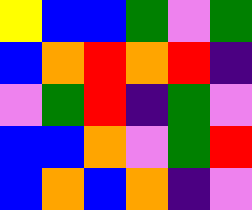[["yellow", "blue", "blue", "green", "violet", "green"], ["blue", "orange", "red", "orange", "red", "indigo"], ["violet", "green", "red", "indigo", "green", "violet"], ["blue", "blue", "orange", "violet", "green", "red"], ["blue", "orange", "blue", "orange", "indigo", "violet"]]